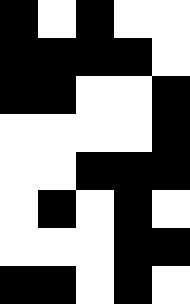[["black", "white", "black", "white", "white"], ["black", "black", "black", "black", "white"], ["black", "black", "white", "white", "black"], ["white", "white", "white", "white", "black"], ["white", "white", "black", "black", "black"], ["white", "black", "white", "black", "white"], ["white", "white", "white", "black", "black"], ["black", "black", "white", "black", "white"]]